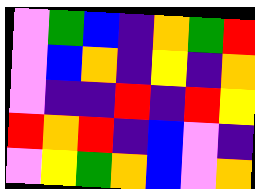[["violet", "green", "blue", "indigo", "orange", "green", "red"], ["violet", "blue", "orange", "indigo", "yellow", "indigo", "orange"], ["violet", "indigo", "indigo", "red", "indigo", "red", "yellow"], ["red", "orange", "red", "indigo", "blue", "violet", "indigo"], ["violet", "yellow", "green", "orange", "blue", "violet", "orange"]]